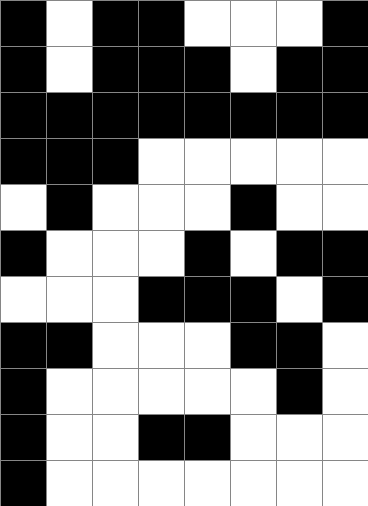[["black", "white", "black", "black", "white", "white", "white", "black"], ["black", "white", "black", "black", "black", "white", "black", "black"], ["black", "black", "black", "black", "black", "black", "black", "black"], ["black", "black", "black", "white", "white", "white", "white", "white"], ["white", "black", "white", "white", "white", "black", "white", "white"], ["black", "white", "white", "white", "black", "white", "black", "black"], ["white", "white", "white", "black", "black", "black", "white", "black"], ["black", "black", "white", "white", "white", "black", "black", "white"], ["black", "white", "white", "white", "white", "white", "black", "white"], ["black", "white", "white", "black", "black", "white", "white", "white"], ["black", "white", "white", "white", "white", "white", "white", "white"]]